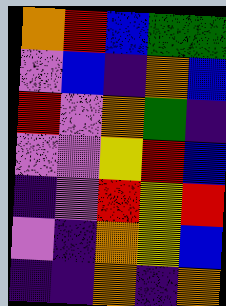[["orange", "red", "blue", "green", "green"], ["violet", "blue", "indigo", "orange", "blue"], ["red", "violet", "orange", "green", "indigo"], ["violet", "violet", "yellow", "red", "blue"], ["indigo", "violet", "red", "yellow", "red"], ["violet", "indigo", "orange", "yellow", "blue"], ["indigo", "indigo", "orange", "indigo", "orange"]]